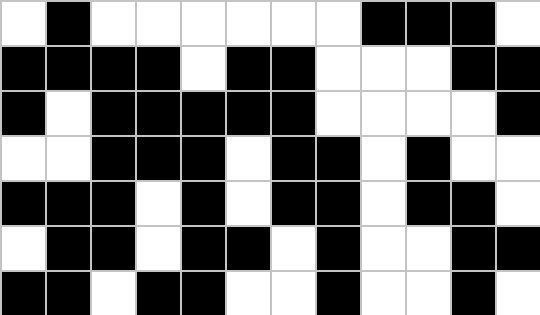[["white", "black", "white", "white", "white", "white", "white", "white", "black", "black", "black", "white"], ["black", "black", "black", "black", "white", "black", "black", "white", "white", "white", "black", "black"], ["black", "white", "black", "black", "black", "black", "black", "white", "white", "white", "white", "black"], ["white", "white", "black", "black", "black", "white", "black", "black", "white", "black", "white", "white"], ["black", "black", "black", "white", "black", "white", "black", "black", "white", "black", "black", "white"], ["white", "black", "black", "white", "black", "black", "white", "black", "white", "white", "black", "black"], ["black", "black", "white", "black", "black", "white", "white", "black", "white", "white", "black", "white"]]